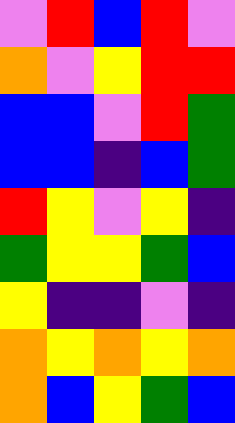[["violet", "red", "blue", "red", "violet"], ["orange", "violet", "yellow", "red", "red"], ["blue", "blue", "violet", "red", "green"], ["blue", "blue", "indigo", "blue", "green"], ["red", "yellow", "violet", "yellow", "indigo"], ["green", "yellow", "yellow", "green", "blue"], ["yellow", "indigo", "indigo", "violet", "indigo"], ["orange", "yellow", "orange", "yellow", "orange"], ["orange", "blue", "yellow", "green", "blue"]]